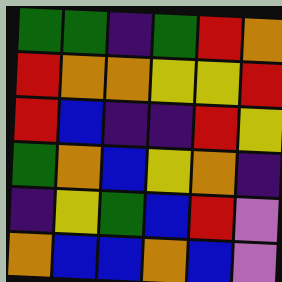[["green", "green", "indigo", "green", "red", "orange"], ["red", "orange", "orange", "yellow", "yellow", "red"], ["red", "blue", "indigo", "indigo", "red", "yellow"], ["green", "orange", "blue", "yellow", "orange", "indigo"], ["indigo", "yellow", "green", "blue", "red", "violet"], ["orange", "blue", "blue", "orange", "blue", "violet"]]